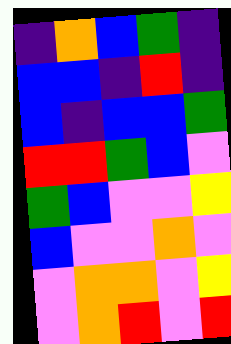[["indigo", "orange", "blue", "green", "indigo"], ["blue", "blue", "indigo", "red", "indigo"], ["blue", "indigo", "blue", "blue", "green"], ["red", "red", "green", "blue", "violet"], ["green", "blue", "violet", "violet", "yellow"], ["blue", "violet", "violet", "orange", "violet"], ["violet", "orange", "orange", "violet", "yellow"], ["violet", "orange", "red", "violet", "red"]]